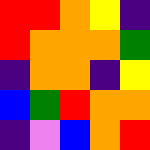[["red", "red", "orange", "yellow", "indigo"], ["red", "orange", "orange", "orange", "green"], ["indigo", "orange", "orange", "indigo", "yellow"], ["blue", "green", "red", "orange", "orange"], ["indigo", "violet", "blue", "orange", "red"]]